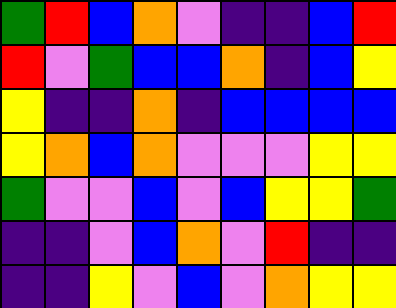[["green", "red", "blue", "orange", "violet", "indigo", "indigo", "blue", "red"], ["red", "violet", "green", "blue", "blue", "orange", "indigo", "blue", "yellow"], ["yellow", "indigo", "indigo", "orange", "indigo", "blue", "blue", "blue", "blue"], ["yellow", "orange", "blue", "orange", "violet", "violet", "violet", "yellow", "yellow"], ["green", "violet", "violet", "blue", "violet", "blue", "yellow", "yellow", "green"], ["indigo", "indigo", "violet", "blue", "orange", "violet", "red", "indigo", "indigo"], ["indigo", "indigo", "yellow", "violet", "blue", "violet", "orange", "yellow", "yellow"]]